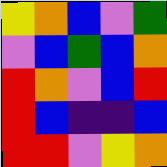[["yellow", "orange", "blue", "violet", "green"], ["violet", "blue", "green", "blue", "orange"], ["red", "orange", "violet", "blue", "red"], ["red", "blue", "indigo", "indigo", "blue"], ["red", "red", "violet", "yellow", "orange"]]